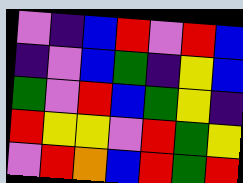[["violet", "indigo", "blue", "red", "violet", "red", "blue"], ["indigo", "violet", "blue", "green", "indigo", "yellow", "blue"], ["green", "violet", "red", "blue", "green", "yellow", "indigo"], ["red", "yellow", "yellow", "violet", "red", "green", "yellow"], ["violet", "red", "orange", "blue", "red", "green", "red"]]